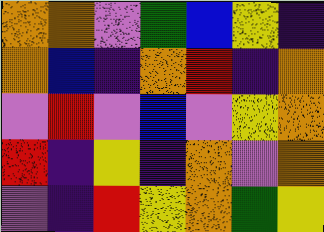[["orange", "orange", "violet", "green", "blue", "yellow", "indigo"], ["orange", "blue", "indigo", "orange", "red", "indigo", "orange"], ["violet", "red", "violet", "blue", "violet", "yellow", "orange"], ["red", "indigo", "yellow", "indigo", "orange", "violet", "orange"], ["violet", "indigo", "red", "yellow", "orange", "green", "yellow"]]